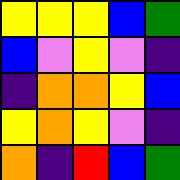[["yellow", "yellow", "yellow", "blue", "green"], ["blue", "violet", "yellow", "violet", "indigo"], ["indigo", "orange", "orange", "yellow", "blue"], ["yellow", "orange", "yellow", "violet", "indigo"], ["orange", "indigo", "red", "blue", "green"]]